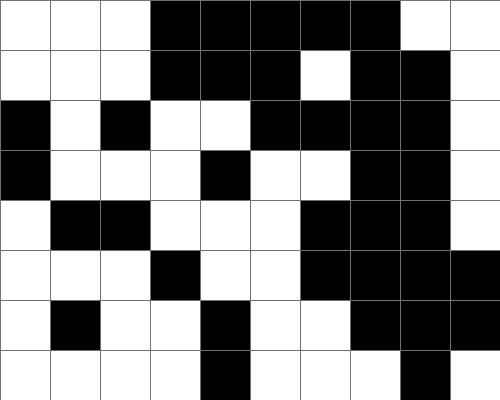[["white", "white", "white", "black", "black", "black", "black", "black", "white", "white"], ["white", "white", "white", "black", "black", "black", "white", "black", "black", "white"], ["black", "white", "black", "white", "white", "black", "black", "black", "black", "white"], ["black", "white", "white", "white", "black", "white", "white", "black", "black", "white"], ["white", "black", "black", "white", "white", "white", "black", "black", "black", "white"], ["white", "white", "white", "black", "white", "white", "black", "black", "black", "black"], ["white", "black", "white", "white", "black", "white", "white", "black", "black", "black"], ["white", "white", "white", "white", "black", "white", "white", "white", "black", "white"]]